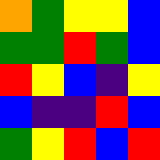[["orange", "green", "yellow", "yellow", "blue"], ["green", "green", "red", "green", "blue"], ["red", "yellow", "blue", "indigo", "yellow"], ["blue", "indigo", "indigo", "red", "blue"], ["green", "yellow", "red", "blue", "red"]]